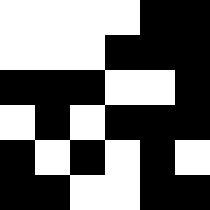[["white", "white", "white", "white", "black", "black"], ["white", "white", "white", "black", "black", "black"], ["black", "black", "black", "white", "white", "black"], ["white", "black", "white", "black", "black", "black"], ["black", "white", "black", "white", "black", "white"], ["black", "black", "white", "white", "black", "black"]]